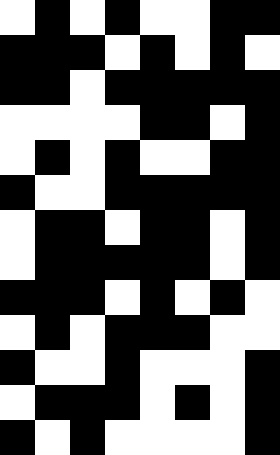[["white", "black", "white", "black", "white", "white", "black", "black"], ["black", "black", "black", "white", "black", "white", "black", "white"], ["black", "black", "white", "black", "black", "black", "black", "black"], ["white", "white", "white", "white", "black", "black", "white", "black"], ["white", "black", "white", "black", "white", "white", "black", "black"], ["black", "white", "white", "black", "black", "black", "black", "black"], ["white", "black", "black", "white", "black", "black", "white", "black"], ["white", "black", "black", "black", "black", "black", "white", "black"], ["black", "black", "black", "white", "black", "white", "black", "white"], ["white", "black", "white", "black", "black", "black", "white", "white"], ["black", "white", "white", "black", "white", "white", "white", "black"], ["white", "black", "black", "black", "white", "black", "white", "black"], ["black", "white", "black", "white", "white", "white", "white", "black"]]